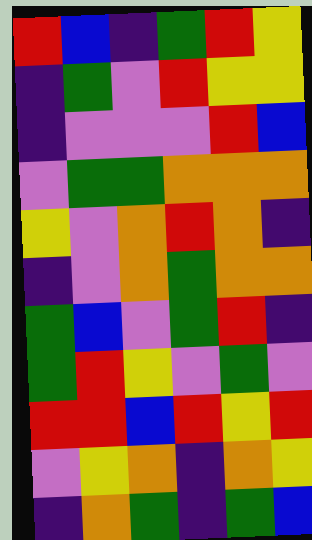[["red", "blue", "indigo", "green", "red", "yellow"], ["indigo", "green", "violet", "red", "yellow", "yellow"], ["indigo", "violet", "violet", "violet", "red", "blue"], ["violet", "green", "green", "orange", "orange", "orange"], ["yellow", "violet", "orange", "red", "orange", "indigo"], ["indigo", "violet", "orange", "green", "orange", "orange"], ["green", "blue", "violet", "green", "red", "indigo"], ["green", "red", "yellow", "violet", "green", "violet"], ["red", "red", "blue", "red", "yellow", "red"], ["violet", "yellow", "orange", "indigo", "orange", "yellow"], ["indigo", "orange", "green", "indigo", "green", "blue"]]